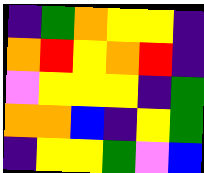[["indigo", "green", "orange", "yellow", "yellow", "indigo"], ["orange", "red", "yellow", "orange", "red", "indigo"], ["violet", "yellow", "yellow", "yellow", "indigo", "green"], ["orange", "orange", "blue", "indigo", "yellow", "green"], ["indigo", "yellow", "yellow", "green", "violet", "blue"]]